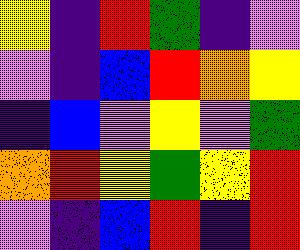[["yellow", "indigo", "red", "green", "indigo", "violet"], ["violet", "indigo", "blue", "red", "orange", "yellow"], ["indigo", "blue", "violet", "yellow", "violet", "green"], ["orange", "red", "yellow", "green", "yellow", "red"], ["violet", "indigo", "blue", "red", "indigo", "red"]]